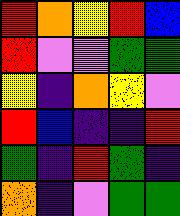[["red", "orange", "yellow", "red", "blue"], ["red", "violet", "violet", "green", "green"], ["yellow", "indigo", "orange", "yellow", "violet"], ["red", "blue", "indigo", "indigo", "red"], ["green", "indigo", "red", "green", "indigo"], ["orange", "indigo", "violet", "green", "green"]]